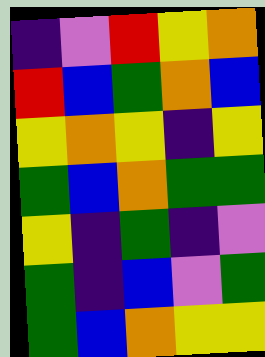[["indigo", "violet", "red", "yellow", "orange"], ["red", "blue", "green", "orange", "blue"], ["yellow", "orange", "yellow", "indigo", "yellow"], ["green", "blue", "orange", "green", "green"], ["yellow", "indigo", "green", "indigo", "violet"], ["green", "indigo", "blue", "violet", "green"], ["green", "blue", "orange", "yellow", "yellow"]]